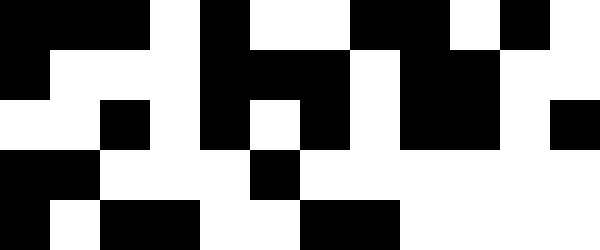[["black", "black", "black", "white", "black", "white", "white", "black", "black", "white", "black", "white"], ["black", "white", "white", "white", "black", "black", "black", "white", "black", "black", "white", "white"], ["white", "white", "black", "white", "black", "white", "black", "white", "black", "black", "white", "black"], ["black", "black", "white", "white", "white", "black", "white", "white", "white", "white", "white", "white"], ["black", "white", "black", "black", "white", "white", "black", "black", "white", "white", "white", "white"]]